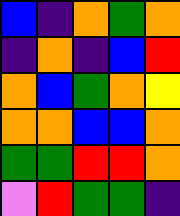[["blue", "indigo", "orange", "green", "orange"], ["indigo", "orange", "indigo", "blue", "red"], ["orange", "blue", "green", "orange", "yellow"], ["orange", "orange", "blue", "blue", "orange"], ["green", "green", "red", "red", "orange"], ["violet", "red", "green", "green", "indigo"]]